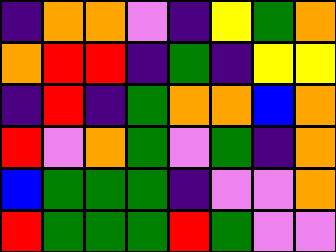[["indigo", "orange", "orange", "violet", "indigo", "yellow", "green", "orange"], ["orange", "red", "red", "indigo", "green", "indigo", "yellow", "yellow"], ["indigo", "red", "indigo", "green", "orange", "orange", "blue", "orange"], ["red", "violet", "orange", "green", "violet", "green", "indigo", "orange"], ["blue", "green", "green", "green", "indigo", "violet", "violet", "orange"], ["red", "green", "green", "green", "red", "green", "violet", "violet"]]